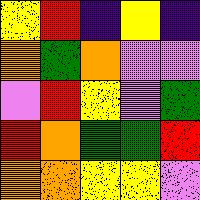[["yellow", "red", "indigo", "yellow", "indigo"], ["orange", "green", "orange", "violet", "violet"], ["violet", "red", "yellow", "violet", "green"], ["red", "orange", "green", "green", "red"], ["orange", "orange", "yellow", "yellow", "violet"]]